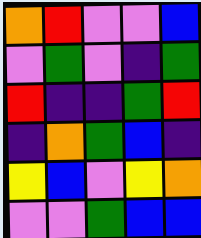[["orange", "red", "violet", "violet", "blue"], ["violet", "green", "violet", "indigo", "green"], ["red", "indigo", "indigo", "green", "red"], ["indigo", "orange", "green", "blue", "indigo"], ["yellow", "blue", "violet", "yellow", "orange"], ["violet", "violet", "green", "blue", "blue"]]